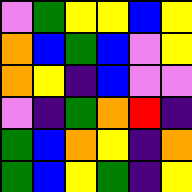[["violet", "green", "yellow", "yellow", "blue", "yellow"], ["orange", "blue", "green", "blue", "violet", "yellow"], ["orange", "yellow", "indigo", "blue", "violet", "violet"], ["violet", "indigo", "green", "orange", "red", "indigo"], ["green", "blue", "orange", "yellow", "indigo", "orange"], ["green", "blue", "yellow", "green", "indigo", "yellow"]]